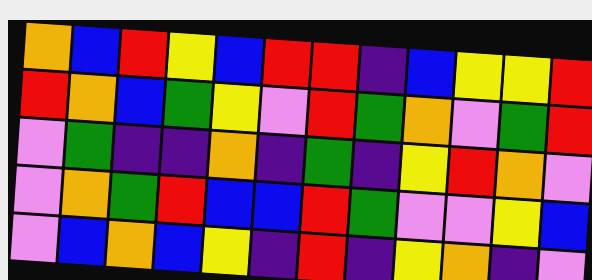[["orange", "blue", "red", "yellow", "blue", "red", "red", "indigo", "blue", "yellow", "yellow", "red"], ["red", "orange", "blue", "green", "yellow", "violet", "red", "green", "orange", "violet", "green", "red"], ["violet", "green", "indigo", "indigo", "orange", "indigo", "green", "indigo", "yellow", "red", "orange", "violet"], ["violet", "orange", "green", "red", "blue", "blue", "red", "green", "violet", "violet", "yellow", "blue"], ["violet", "blue", "orange", "blue", "yellow", "indigo", "red", "indigo", "yellow", "orange", "indigo", "violet"]]